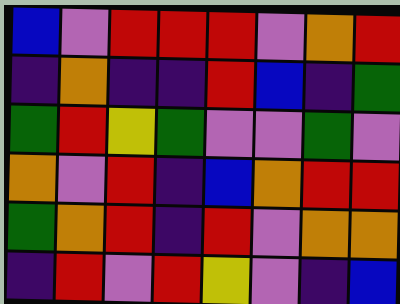[["blue", "violet", "red", "red", "red", "violet", "orange", "red"], ["indigo", "orange", "indigo", "indigo", "red", "blue", "indigo", "green"], ["green", "red", "yellow", "green", "violet", "violet", "green", "violet"], ["orange", "violet", "red", "indigo", "blue", "orange", "red", "red"], ["green", "orange", "red", "indigo", "red", "violet", "orange", "orange"], ["indigo", "red", "violet", "red", "yellow", "violet", "indigo", "blue"]]